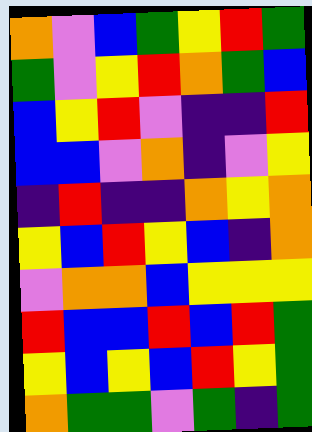[["orange", "violet", "blue", "green", "yellow", "red", "green"], ["green", "violet", "yellow", "red", "orange", "green", "blue"], ["blue", "yellow", "red", "violet", "indigo", "indigo", "red"], ["blue", "blue", "violet", "orange", "indigo", "violet", "yellow"], ["indigo", "red", "indigo", "indigo", "orange", "yellow", "orange"], ["yellow", "blue", "red", "yellow", "blue", "indigo", "orange"], ["violet", "orange", "orange", "blue", "yellow", "yellow", "yellow"], ["red", "blue", "blue", "red", "blue", "red", "green"], ["yellow", "blue", "yellow", "blue", "red", "yellow", "green"], ["orange", "green", "green", "violet", "green", "indigo", "green"]]